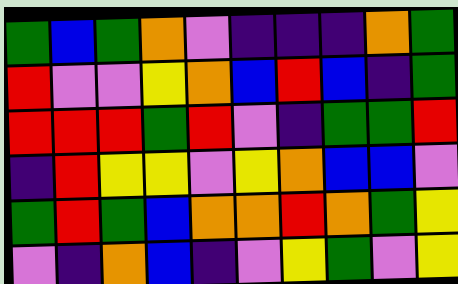[["green", "blue", "green", "orange", "violet", "indigo", "indigo", "indigo", "orange", "green"], ["red", "violet", "violet", "yellow", "orange", "blue", "red", "blue", "indigo", "green"], ["red", "red", "red", "green", "red", "violet", "indigo", "green", "green", "red"], ["indigo", "red", "yellow", "yellow", "violet", "yellow", "orange", "blue", "blue", "violet"], ["green", "red", "green", "blue", "orange", "orange", "red", "orange", "green", "yellow"], ["violet", "indigo", "orange", "blue", "indigo", "violet", "yellow", "green", "violet", "yellow"]]